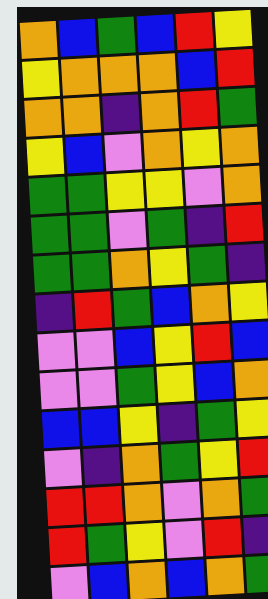[["orange", "blue", "green", "blue", "red", "yellow"], ["yellow", "orange", "orange", "orange", "blue", "red"], ["orange", "orange", "indigo", "orange", "red", "green"], ["yellow", "blue", "violet", "orange", "yellow", "orange"], ["green", "green", "yellow", "yellow", "violet", "orange"], ["green", "green", "violet", "green", "indigo", "red"], ["green", "green", "orange", "yellow", "green", "indigo"], ["indigo", "red", "green", "blue", "orange", "yellow"], ["violet", "violet", "blue", "yellow", "red", "blue"], ["violet", "violet", "green", "yellow", "blue", "orange"], ["blue", "blue", "yellow", "indigo", "green", "yellow"], ["violet", "indigo", "orange", "green", "yellow", "red"], ["red", "red", "orange", "violet", "orange", "green"], ["red", "green", "yellow", "violet", "red", "indigo"], ["violet", "blue", "orange", "blue", "orange", "green"]]